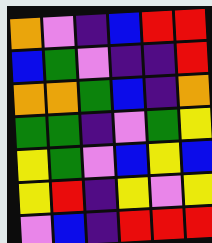[["orange", "violet", "indigo", "blue", "red", "red"], ["blue", "green", "violet", "indigo", "indigo", "red"], ["orange", "orange", "green", "blue", "indigo", "orange"], ["green", "green", "indigo", "violet", "green", "yellow"], ["yellow", "green", "violet", "blue", "yellow", "blue"], ["yellow", "red", "indigo", "yellow", "violet", "yellow"], ["violet", "blue", "indigo", "red", "red", "red"]]